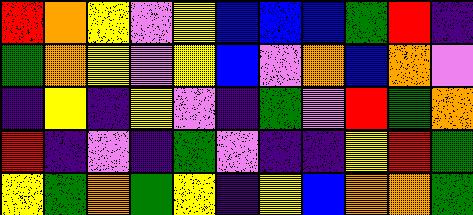[["red", "orange", "yellow", "violet", "yellow", "blue", "blue", "blue", "green", "red", "indigo"], ["green", "orange", "yellow", "violet", "yellow", "blue", "violet", "orange", "blue", "orange", "violet"], ["indigo", "yellow", "indigo", "yellow", "violet", "indigo", "green", "violet", "red", "green", "orange"], ["red", "indigo", "violet", "indigo", "green", "violet", "indigo", "indigo", "yellow", "red", "green"], ["yellow", "green", "orange", "green", "yellow", "indigo", "yellow", "blue", "orange", "orange", "green"]]